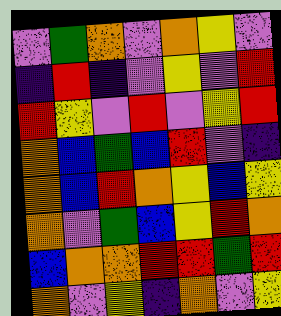[["violet", "green", "orange", "violet", "orange", "yellow", "violet"], ["indigo", "red", "indigo", "violet", "yellow", "violet", "red"], ["red", "yellow", "violet", "red", "violet", "yellow", "red"], ["orange", "blue", "green", "blue", "red", "violet", "indigo"], ["orange", "blue", "red", "orange", "yellow", "blue", "yellow"], ["orange", "violet", "green", "blue", "yellow", "red", "orange"], ["blue", "orange", "orange", "red", "red", "green", "red"], ["orange", "violet", "yellow", "indigo", "orange", "violet", "yellow"]]